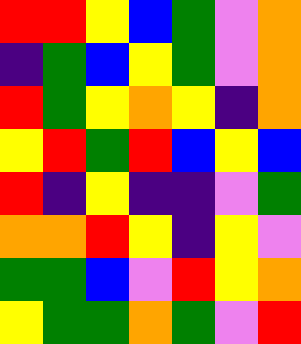[["red", "red", "yellow", "blue", "green", "violet", "orange"], ["indigo", "green", "blue", "yellow", "green", "violet", "orange"], ["red", "green", "yellow", "orange", "yellow", "indigo", "orange"], ["yellow", "red", "green", "red", "blue", "yellow", "blue"], ["red", "indigo", "yellow", "indigo", "indigo", "violet", "green"], ["orange", "orange", "red", "yellow", "indigo", "yellow", "violet"], ["green", "green", "blue", "violet", "red", "yellow", "orange"], ["yellow", "green", "green", "orange", "green", "violet", "red"]]